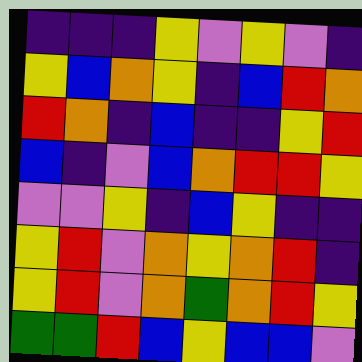[["indigo", "indigo", "indigo", "yellow", "violet", "yellow", "violet", "indigo"], ["yellow", "blue", "orange", "yellow", "indigo", "blue", "red", "orange"], ["red", "orange", "indigo", "blue", "indigo", "indigo", "yellow", "red"], ["blue", "indigo", "violet", "blue", "orange", "red", "red", "yellow"], ["violet", "violet", "yellow", "indigo", "blue", "yellow", "indigo", "indigo"], ["yellow", "red", "violet", "orange", "yellow", "orange", "red", "indigo"], ["yellow", "red", "violet", "orange", "green", "orange", "red", "yellow"], ["green", "green", "red", "blue", "yellow", "blue", "blue", "violet"]]